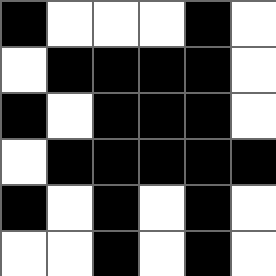[["black", "white", "white", "white", "black", "white"], ["white", "black", "black", "black", "black", "white"], ["black", "white", "black", "black", "black", "white"], ["white", "black", "black", "black", "black", "black"], ["black", "white", "black", "white", "black", "white"], ["white", "white", "black", "white", "black", "white"]]